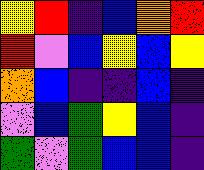[["yellow", "red", "indigo", "blue", "orange", "red"], ["red", "violet", "blue", "yellow", "blue", "yellow"], ["orange", "blue", "indigo", "indigo", "blue", "indigo"], ["violet", "blue", "green", "yellow", "blue", "indigo"], ["green", "violet", "green", "blue", "blue", "indigo"]]